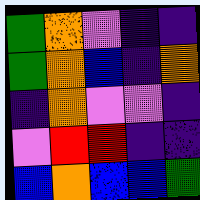[["green", "orange", "violet", "indigo", "indigo"], ["green", "orange", "blue", "indigo", "orange"], ["indigo", "orange", "violet", "violet", "indigo"], ["violet", "red", "red", "indigo", "indigo"], ["blue", "orange", "blue", "blue", "green"]]